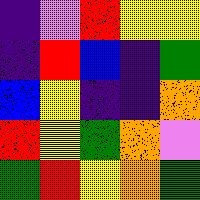[["indigo", "violet", "red", "yellow", "yellow"], ["indigo", "red", "blue", "indigo", "green"], ["blue", "yellow", "indigo", "indigo", "orange"], ["red", "yellow", "green", "orange", "violet"], ["green", "red", "yellow", "orange", "green"]]